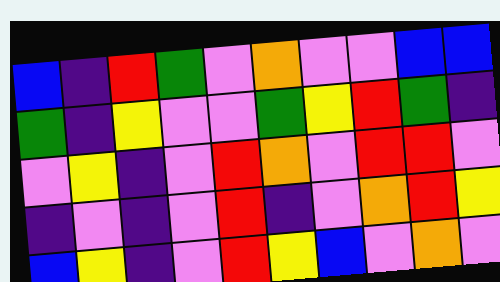[["blue", "indigo", "red", "green", "violet", "orange", "violet", "violet", "blue", "blue"], ["green", "indigo", "yellow", "violet", "violet", "green", "yellow", "red", "green", "indigo"], ["violet", "yellow", "indigo", "violet", "red", "orange", "violet", "red", "red", "violet"], ["indigo", "violet", "indigo", "violet", "red", "indigo", "violet", "orange", "red", "yellow"], ["blue", "yellow", "indigo", "violet", "red", "yellow", "blue", "violet", "orange", "violet"]]